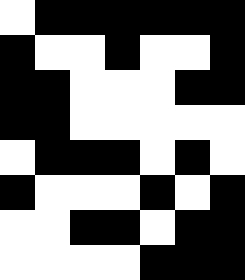[["white", "black", "black", "black", "black", "black", "black"], ["black", "white", "white", "black", "white", "white", "black"], ["black", "black", "white", "white", "white", "black", "black"], ["black", "black", "white", "white", "white", "white", "white"], ["white", "black", "black", "black", "white", "black", "white"], ["black", "white", "white", "white", "black", "white", "black"], ["white", "white", "black", "black", "white", "black", "black"], ["white", "white", "white", "white", "black", "black", "black"]]